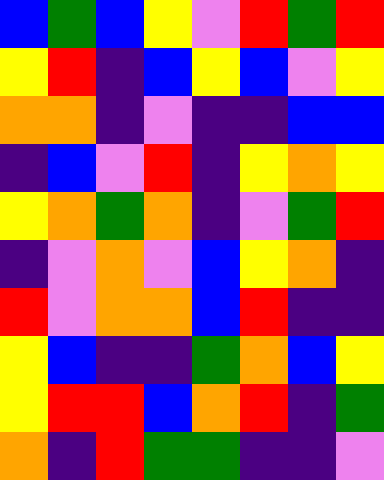[["blue", "green", "blue", "yellow", "violet", "red", "green", "red"], ["yellow", "red", "indigo", "blue", "yellow", "blue", "violet", "yellow"], ["orange", "orange", "indigo", "violet", "indigo", "indigo", "blue", "blue"], ["indigo", "blue", "violet", "red", "indigo", "yellow", "orange", "yellow"], ["yellow", "orange", "green", "orange", "indigo", "violet", "green", "red"], ["indigo", "violet", "orange", "violet", "blue", "yellow", "orange", "indigo"], ["red", "violet", "orange", "orange", "blue", "red", "indigo", "indigo"], ["yellow", "blue", "indigo", "indigo", "green", "orange", "blue", "yellow"], ["yellow", "red", "red", "blue", "orange", "red", "indigo", "green"], ["orange", "indigo", "red", "green", "green", "indigo", "indigo", "violet"]]